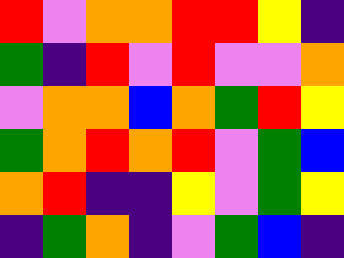[["red", "violet", "orange", "orange", "red", "red", "yellow", "indigo"], ["green", "indigo", "red", "violet", "red", "violet", "violet", "orange"], ["violet", "orange", "orange", "blue", "orange", "green", "red", "yellow"], ["green", "orange", "red", "orange", "red", "violet", "green", "blue"], ["orange", "red", "indigo", "indigo", "yellow", "violet", "green", "yellow"], ["indigo", "green", "orange", "indigo", "violet", "green", "blue", "indigo"]]